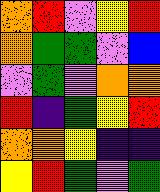[["orange", "red", "violet", "yellow", "red"], ["orange", "green", "green", "violet", "blue"], ["violet", "green", "violet", "orange", "orange"], ["red", "indigo", "green", "yellow", "red"], ["orange", "orange", "yellow", "indigo", "indigo"], ["yellow", "red", "green", "violet", "green"]]